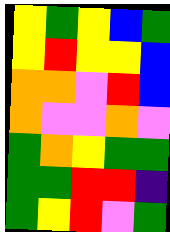[["yellow", "green", "yellow", "blue", "green"], ["yellow", "red", "yellow", "yellow", "blue"], ["orange", "orange", "violet", "red", "blue"], ["orange", "violet", "violet", "orange", "violet"], ["green", "orange", "yellow", "green", "green"], ["green", "green", "red", "red", "indigo"], ["green", "yellow", "red", "violet", "green"]]